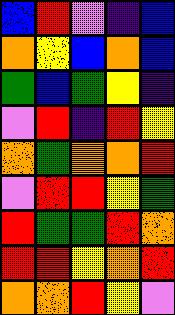[["blue", "red", "violet", "indigo", "blue"], ["orange", "yellow", "blue", "orange", "blue"], ["green", "blue", "green", "yellow", "indigo"], ["violet", "red", "indigo", "red", "yellow"], ["orange", "green", "orange", "orange", "red"], ["violet", "red", "red", "yellow", "green"], ["red", "green", "green", "red", "orange"], ["red", "red", "yellow", "orange", "red"], ["orange", "orange", "red", "yellow", "violet"]]